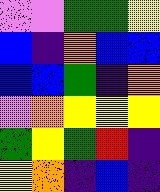[["violet", "violet", "green", "green", "yellow"], ["blue", "indigo", "orange", "blue", "blue"], ["blue", "blue", "green", "indigo", "orange"], ["violet", "orange", "yellow", "yellow", "yellow"], ["green", "yellow", "green", "red", "indigo"], ["yellow", "orange", "indigo", "blue", "indigo"]]